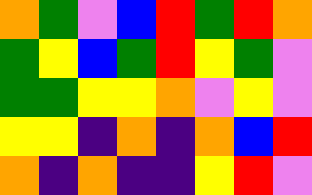[["orange", "green", "violet", "blue", "red", "green", "red", "orange"], ["green", "yellow", "blue", "green", "red", "yellow", "green", "violet"], ["green", "green", "yellow", "yellow", "orange", "violet", "yellow", "violet"], ["yellow", "yellow", "indigo", "orange", "indigo", "orange", "blue", "red"], ["orange", "indigo", "orange", "indigo", "indigo", "yellow", "red", "violet"]]